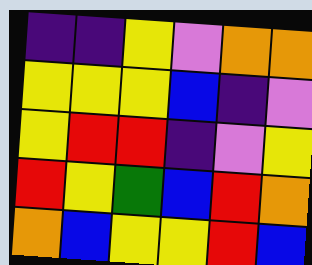[["indigo", "indigo", "yellow", "violet", "orange", "orange"], ["yellow", "yellow", "yellow", "blue", "indigo", "violet"], ["yellow", "red", "red", "indigo", "violet", "yellow"], ["red", "yellow", "green", "blue", "red", "orange"], ["orange", "blue", "yellow", "yellow", "red", "blue"]]